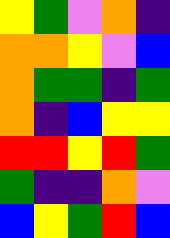[["yellow", "green", "violet", "orange", "indigo"], ["orange", "orange", "yellow", "violet", "blue"], ["orange", "green", "green", "indigo", "green"], ["orange", "indigo", "blue", "yellow", "yellow"], ["red", "red", "yellow", "red", "green"], ["green", "indigo", "indigo", "orange", "violet"], ["blue", "yellow", "green", "red", "blue"]]